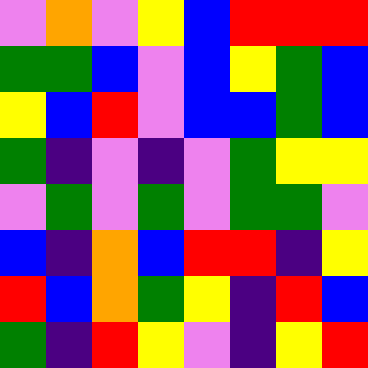[["violet", "orange", "violet", "yellow", "blue", "red", "red", "red"], ["green", "green", "blue", "violet", "blue", "yellow", "green", "blue"], ["yellow", "blue", "red", "violet", "blue", "blue", "green", "blue"], ["green", "indigo", "violet", "indigo", "violet", "green", "yellow", "yellow"], ["violet", "green", "violet", "green", "violet", "green", "green", "violet"], ["blue", "indigo", "orange", "blue", "red", "red", "indigo", "yellow"], ["red", "blue", "orange", "green", "yellow", "indigo", "red", "blue"], ["green", "indigo", "red", "yellow", "violet", "indigo", "yellow", "red"]]